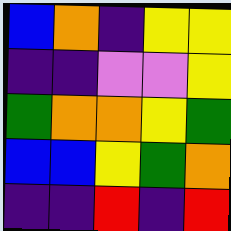[["blue", "orange", "indigo", "yellow", "yellow"], ["indigo", "indigo", "violet", "violet", "yellow"], ["green", "orange", "orange", "yellow", "green"], ["blue", "blue", "yellow", "green", "orange"], ["indigo", "indigo", "red", "indigo", "red"]]